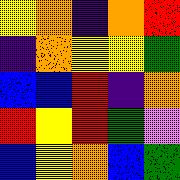[["yellow", "orange", "indigo", "orange", "red"], ["indigo", "orange", "yellow", "yellow", "green"], ["blue", "blue", "red", "indigo", "orange"], ["red", "yellow", "red", "green", "violet"], ["blue", "yellow", "orange", "blue", "green"]]